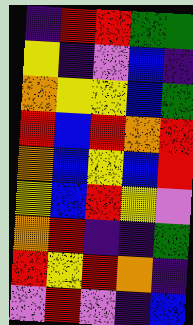[["indigo", "red", "red", "green", "green"], ["yellow", "indigo", "violet", "blue", "indigo"], ["orange", "yellow", "yellow", "blue", "green"], ["red", "blue", "red", "orange", "red"], ["orange", "blue", "yellow", "blue", "red"], ["yellow", "blue", "red", "yellow", "violet"], ["orange", "red", "indigo", "indigo", "green"], ["red", "yellow", "red", "orange", "indigo"], ["violet", "red", "violet", "indigo", "blue"]]